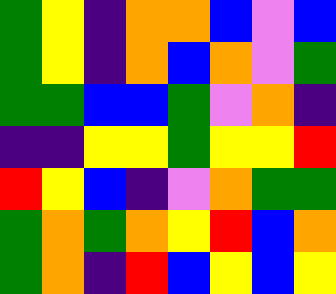[["green", "yellow", "indigo", "orange", "orange", "blue", "violet", "blue"], ["green", "yellow", "indigo", "orange", "blue", "orange", "violet", "green"], ["green", "green", "blue", "blue", "green", "violet", "orange", "indigo"], ["indigo", "indigo", "yellow", "yellow", "green", "yellow", "yellow", "red"], ["red", "yellow", "blue", "indigo", "violet", "orange", "green", "green"], ["green", "orange", "green", "orange", "yellow", "red", "blue", "orange"], ["green", "orange", "indigo", "red", "blue", "yellow", "blue", "yellow"]]